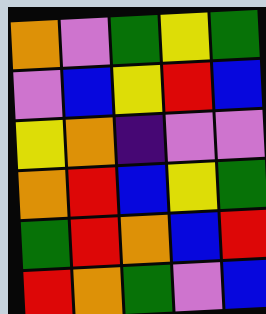[["orange", "violet", "green", "yellow", "green"], ["violet", "blue", "yellow", "red", "blue"], ["yellow", "orange", "indigo", "violet", "violet"], ["orange", "red", "blue", "yellow", "green"], ["green", "red", "orange", "blue", "red"], ["red", "orange", "green", "violet", "blue"]]